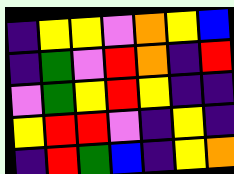[["indigo", "yellow", "yellow", "violet", "orange", "yellow", "blue"], ["indigo", "green", "violet", "red", "orange", "indigo", "red"], ["violet", "green", "yellow", "red", "yellow", "indigo", "indigo"], ["yellow", "red", "red", "violet", "indigo", "yellow", "indigo"], ["indigo", "red", "green", "blue", "indigo", "yellow", "orange"]]